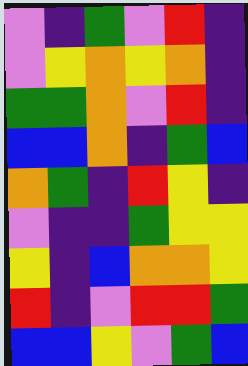[["violet", "indigo", "green", "violet", "red", "indigo"], ["violet", "yellow", "orange", "yellow", "orange", "indigo"], ["green", "green", "orange", "violet", "red", "indigo"], ["blue", "blue", "orange", "indigo", "green", "blue"], ["orange", "green", "indigo", "red", "yellow", "indigo"], ["violet", "indigo", "indigo", "green", "yellow", "yellow"], ["yellow", "indigo", "blue", "orange", "orange", "yellow"], ["red", "indigo", "violet", "red", "red", "green"], ["blue", "blue", "yellow", "violet", "green", "blue"]]